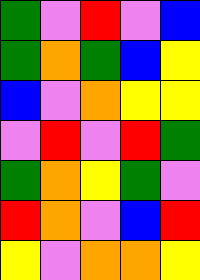[["green", "violet", "red", "violet", "blue"], ["green", "orange", "green", "blue", "yellow"], ["blue", "violet", "orange", "yellow", "yellow"], ["violet", "red", "violet", "red", "green"], ["green", "orange", "yellow", "green", "violet"], ["red", "orange", "violet", "blue", "red"], ["yellow", "violet", "orange", "orange", "yellow"]]